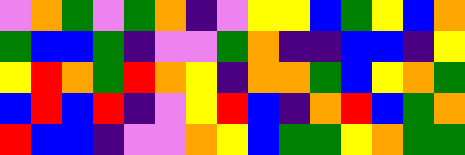[["violet", "orange", "green", "violet", "green", "orange", "indigo", "violet", "yellow", "yellow", "blue", "green", "yellow", "blue", "orange"], ["green", "blue", "blue", "green", "indigo", "violet", "violet", "green", "orange", "indigo", "indigo", "blue", "blue", "indigo", "yellow"], ["yellow", "red", "orange", "green", "red", "orange", "yellow", "indigo", "orange", "orange", "green", "blue", "yellow", "orange", "green"], ["blue", "red", "blue", "red", "indigo", "violet", "yellow", "red", "blue", "indigo", "orange", "red", "blue", "green", "orange"], ["red", "blue", "blue", "indigo", "violet", "violet", "orange", "yellow", "blue", "green", "green", "yellow", "orange", "green", "green"]]